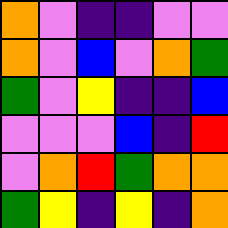[["orange", "violet", "indigo", "indigo", "violet", "violet"], ["orange", "violet", "blue", "violet", "orange", "green"], ["green", "violet", "yellow", "indigo", "indigo", "blue"], ["violet", "violet", "violet", "blue", "indigo", "red"], ["violet", "orange", "red", "green", "orange", "orange"], ["green", "yellow", "indigo", "yellow", "indigo", "orange"]]